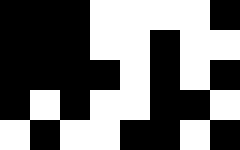[["black", "black", "black", "white", "white", "white", "white", "black"], ["black", "black", "black", "white", "white", "black", "white", "white"], ["black", "black", "black", "black", "white", "black", "white", "black"], ["black", "white", "black", "white", "white", "black", "black", "white"], ["white", "black", "white", "white", "black", "black", "white", "black"]]